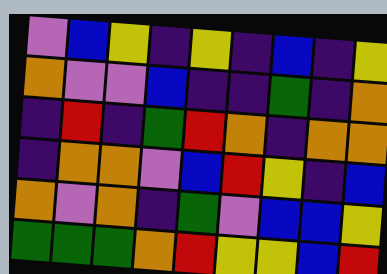[["violet", "blue", "yellow", "indigo", "yellow", "indigo", "blue", "indigo", "yellow"], ["orange", "violet", "violet", "blue", "indigo", "indigo", "green", "indigo", "orange"], ["indigo", "red", "indigo", "green", "red", "orange", "indigo", "orange", "orange"], ["indigo", "orange", "orange", "violet", "blue", "red", "yellow", "indigo", "blue"], ["orange", "violet", "orange", "indigo", "green", "violet", "blue", "blue", "yellow"], ["green", "green", "green", "orange", "red", "yellow", "yellow", "blue", "red"]]